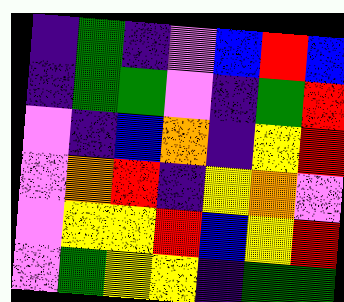[["indigo", "green", "indigo", "violet", "blue", "red", "blue"], ["indigo", "green", "green", "violet", "indigo", "green", "red"], ["violet", "indigo", "blue", "orange", "indigo", "yellow", "red"], ["violet", "orange", "red", "indigo", "yellow", "orange", "violet"], ["violet", "yellow", "yellow", "red", "blue", "yellow", "red"], ["violet", "green", "yellow", "yellow", "indigo", "green", "green"]]